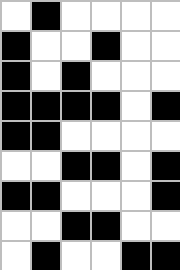[["white", "black", "white", "white", "white", "white"], ["black", "white", "white", "black", "white", "white"], ["black", "white", "black", "white", "white", "white"], ["black", "black", "black", "black", "white", "black"], ["black", "black", "white", "white", "white", "white"], ["white", "white", "black", "black", "white", "black"], ["black", "black", "white", "white", "white", "black"], ["white", "white", "black", "black", "white", "white"], ["white", "black", "white", "white", "black", "black"]]